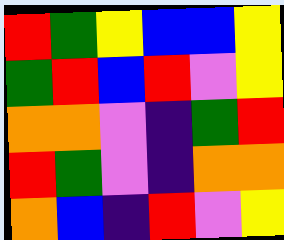[["red", "green", "yellow", "blue", "blue", "yellow"], ["green", "red", "blue", "red", "violet", "yellow"], ["orange", "orange", "violet", "indigo", "green", "red"], ["red", "green", "violet", "indigo", "orange", "orange"], ["orange", "blue", "indigo", "red", "violet", "yellow"]]